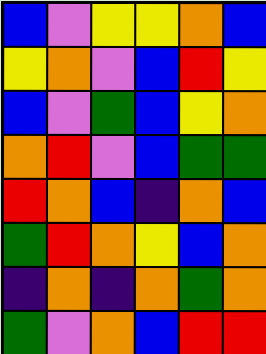[["blue", "violet", "yellow", "yellow", "orange", "blue"], ["yellow", "orange", "violet", "blue", "red", "yellow"], ["blue", "violet", "green", "blue", "yellow", "orange"], ["orange", "red", "violet", "blue", "green", "green"], ["red", "orange", "blue", "indigo", "orange", "blue"], ["green", "red", "orange", "yellow", "blue", "orange"], ["indigo", "orange", "indigo", "orange", "green", "orange"], ["green", "violet", "orange", "blue", "red", "red"]]